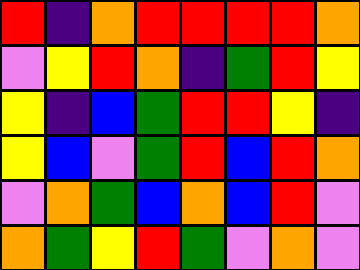[["red", "indigo", "orange", "red", "red", "red", "red", "orange"], ["violet", "yellow", "red", "orange", "indigo", "green", "red", "yellow"], ["yellow", "indigo", "blue", "green", "red", "red", "yellow", "indigo"], ["yellow", "blue", "violet", "green", "red", "blue", "red", "orange"], ["violet", "orange", "green", "blue", "orange", "blue", "red", "violet"], ["orange", "green", "yellow", "red", "green", "violet", "orange", "violet"]]